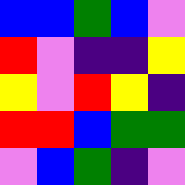[["blue", "blue", "green", "blue", "violet"], ["red", "violet", "indigo", "indigo", "yellow"], ["yellow", "violet", "red", "yellow", "indigo"], ["red", "red", "blue", "green", "green"], ["violet", "blue", "green", "indigo", "violet"]]